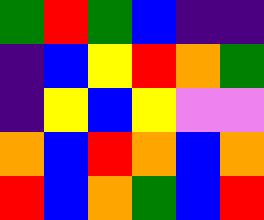[["green", "red", "green", "blue", "indigo", "indigo"], ["indigo", "blue", "yellow", "red", "orange", "green"], ["indigo", "yellow", "blue", "yellow", "violet", "violet"], ["orange", "blue", "red", "orange", "blue", "orange"], ["red", "blue", "orange", "green", "blue", "red"]]